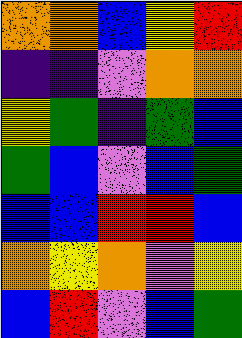[["orange", "orange", "blue", "yellow", "red"], ["indigo", "indigo", "violet", "orange", "orange"], ["yellow", "green", "indigo", "green", "blue"], ["green", "blue", "violet", "blue", "green"], ["blue", "blue", "red", "red", "blue"], ["orange", "yellow", "orange", "violet", "yellow"], ["blue", "red", "violet", "blue", "green"]]